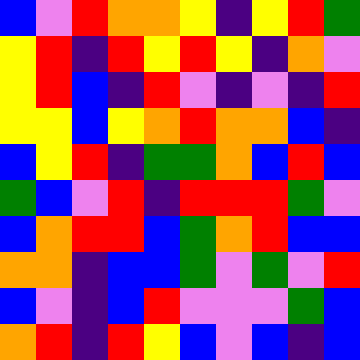[["blue", "violet", "red", "orange", "orange", "yellow", "indigo", "yellow", "red", "green"], ["yellow", "red", "indigo", "red", "yellow", "red", "yellow", "indigo", "orange", "violet"], ["yellow", "red", "blue", "indigo", "red", "violet", "indigo", "violet", "indigo", "red"], ["yellow", "yellow", "blue", "yellow", "orange", "red", "orange", "orange", "blue", "indigo"], ["blue", "yellow", "red", "indigo", "green", "green", "orange", "blue", "red", "blue"], ["green", "blue", "violet", "red", "indigo", "red", "red", "red", "green", "violet"], ["blue", "orange", "red", "red", "blue", "green", "orange", "red", "blue", "blue"], ["orange", "orange", "indigo", "blue", "blue", "green", "violet", "green", "violet", "red"], ["blue", "violet", "indigo", "blue", "red", "violet", "violet", "violet", "green", "blue"], ["orange", "red", "indigo", "red", "yellow", "blue", "violet", "blue", "indigo", "blue"]]